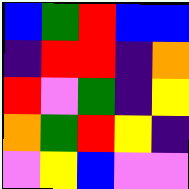[["blue", "green", "red", "blue", "blue"], ["indigo", "red", "red", "indigo", "orange"], ["red", "violet", "green", "indigo", "yellow"], ["orange", "green", "red", "yellow", "indigo"], ["violet", "yellow", "blue", "violet", "violet"]]